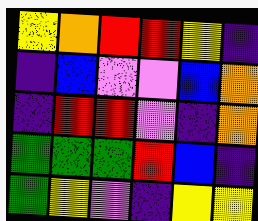[["yellow", "orange", "red", "red", "yellow", "indigo"], ["indigo", "blue", "violet", "violet", "blue", "orange"], ["indigo", "red", "red", "violet", "indigo", "orange"], ["green", "green", "green", "red", "blue", "indigo"], ["green", "yellow", "violet", "indigo", "yellow", "yellow"]]